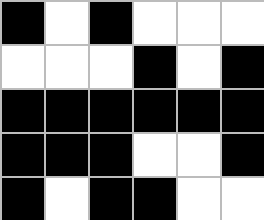[["black", "white", "black", "white", "white", "white"], ["white", "white", "white", "black", "white", "black"], ["black", "black", "black", "black", "black", "black"], ["black", "black", "black", "white", "white", "black"], ["black", "white", "black", "black", "white", "white"]]